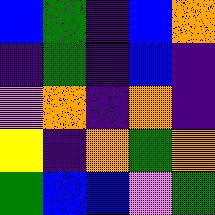[["blue", "green", "indigo", "blue", "orange"], ["indigo", "green", "indigo", "blue", "indigo"], ["violet", "orange", "indigo", "orange", "indigo"], ["yellow", "indigo", "orange", "green", "orange"], ["green", "blue", "blue", "violet", "green"]]